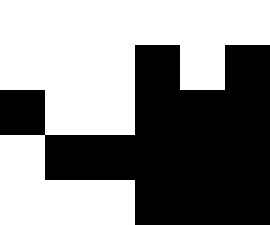[["white", "white", "white", "white", "white", "white"], ["white", "white", "white", "black", "white", "black"], ["black", "white", "white", "black", "black", "black"], ["white", "black", "black", "black", "black", "black"], ["white", "white", "white", "black", "black", "black"]]